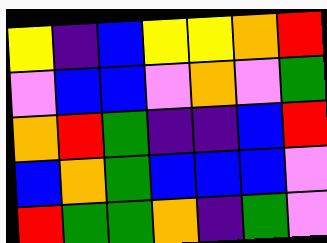[["yellow", "indigo", "blue", "yellow", "yellow", "orange", "red"], ["violet", "blue", "blue", "violet", "orange", "violet", "green"], ["orange", "red", "green", "indigo", "indigo", "blue", "red"], ["blue", "orange", "green", "blue", "blue", "blue", "violet"], ["red", "green", "green", "orange", "indigo", "green", "violet"]]